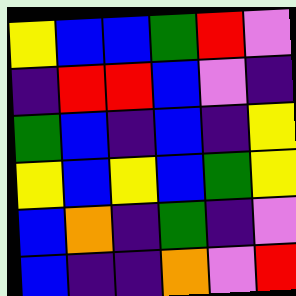[["yellow", "blue", "blue", "green", "red", "violet"], ["indigo", "red", "red", "blue", "violet", "indigo"], ["green", "blue", "indigo", "blue", "indigo", "yellow"], ["yellow", "blue", "yellow", "blue", "green", "yellow"], ["blue", "orange", "indigo", "green", "indigo", "violet"], ["blue", "indigo", "indigo", "orange", "violet", "red"]]